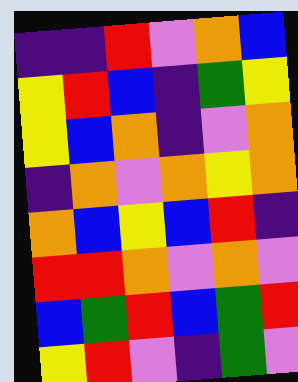[["indigo", "indigo", "red", "violet", "orange", "blue"], ["yellow", "red", "blue", "indigo", "green", "yellow"], ["yellow", "blue", "orange", "indigo", "violet", "orange"], ["indigo", "orange", "violet", "orange", "yellow", "orange"], ["orange", "blue", "yellow", "blue", "red", "indigo"], ["red", "red", "orange", "violet", "orange", "violet"], ["blue", "green", "red", "blue", "green", "red"], ["yellow", "red", "violet", "indigo", "green", "violet"]]